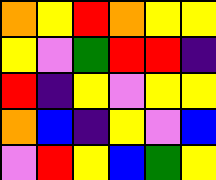[["orange", "yellow", "red", "orange", "yellow", "yellow"], ["yellow", "violet", "green", "red", "red", "indigo"], ["red", "indigo", "yellow", "violet", "yellow", "yellow"], ["orange", "blue", "indigo", "yellow", "violet", "blue"], ["violet", "red", "yellow", "blue", "green", "yellow"]]